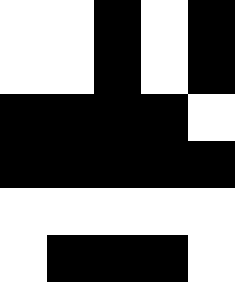[["white", "white", "black", "white", "black"], ["white", "white", "black", "white", "black"], ["black", "black", "black", "black", "white"], ["black", "black", "black", "black", "black"], ["white", "white", "white", "white", "white"], ["white", "black", "black", "black", "white"]]